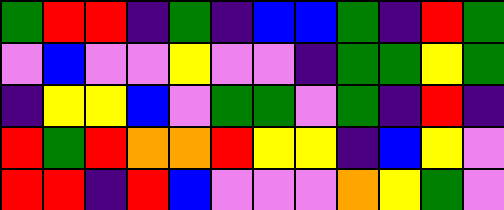[["green", "red", "red", "indigo", "green", "indigo", "blue", "blue", "green", "indigo", "red", "green"], ["violet", "blue", "violet", "violet", "yellow", "violet", "violet", "indigo", "green", "green", "yellow", "green"], ["indigo", "yellow", "yellow", "blue", "violet", "green", "green", "violet", "green", "indigo", "red", "indigo"], ["red", "green", "red", "orange", "orange", "red", "yellow", "yellow", "indigo", "blue", "yellow", "violet"], ["red", "red", "indigo", "red", "blue", "violet", "violet", "violet", "orange", "yellow", "green", "violet"]]